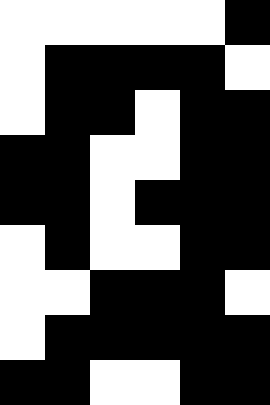[["white", "white", "white", "white", "white", "black"], ["white", "black", "black", "black", "black", "white"], ["white", "black", "black", "white", "black", "black"], ["black", "black", "white", "white", "black", "black"], ["black", "black", "white", "black", "black", "black"], ["white", "black", "white", "white", "black", "black"], ["white", "white", "black", "black", "black", "white"], ["white", "black", "black", "black", "black", "black"], ["black", "black", "white", "white", "black", "black"]]